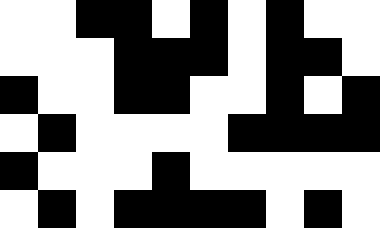[["white", "white", "black", "black", "white", "black", "white", "black", "white", "white"], ["white", "white", "white", "black", "black", "black", "white", "black", "black", "white"], ["black", "white", "white", "black", "black", "white", "white", "black", "white", "black"], ["white", "black", "white", "white", "white", "white", "black", "black", "black", "black"], ["black", "white", "white", "white", "black", "white", "white", "white", "white", "white"], ["white", "black", "white", "black", "black", "black", "black", "white", "black", "white"]]